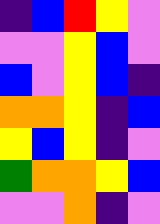[["indigo", "blue", "red", "yellow", "violet"], ["violet", "violet", "yellow", "blue", "violet"], ["blue", "violet", "yellow", "blue", "indigo"], ["orange", "orange", "yellow", "indigo", "blue"], ["yellow", "blue", "yellow", "indigo", "violet"], ["green", "orange", "orange", "yellow", "blue"], ["violet", "violet", "orange", "indigo", "violet"]]